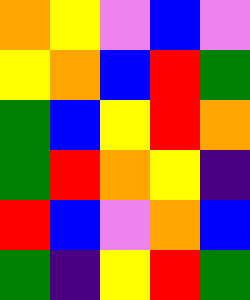[["orange", "yellow", "violet", "blue", "violet"], ["yellow", "orange", "blue", "red", "green"], ["green", "blue", "yellow", "red", "orange"], ["green", "red", "orange", "yellow", "indigo"], ["red", "blue", "violet", "orange", "blue"], ["green", "indigo", "yellow", "red", "green"]]